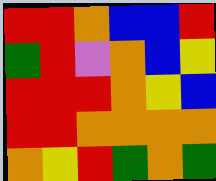[["red", "red", "orange", "blue", "blue", "red"], ["green", "red", "violet", "orange", "blue", "yellow"], ["red", "red", "red", "orange", "yellow", "blue"], ["red", "red", "orange", "orange", "orange", "orange"], ["orange", "yellow", "red", "green", "orange", "green"]]